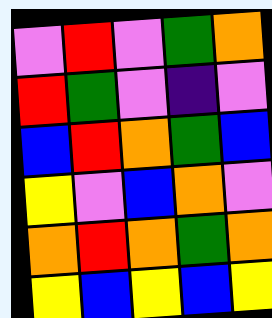[["violet", "red", "violet", "green", "orange"], ["red", "green", "violet", "indigo", "violet"], ["blue", "red", "orange", "green", "blue"], ["yellow", "violet", "blue", "orange", "violet"], ["orange", "red", "orange", "green", "orange"], ["yellow", "blue", "yellow", "blue", "yellow"]]